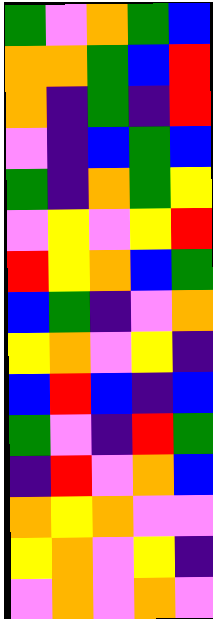[["green", "violet", "orange", "green", "blue"], ["orange", "orange", "green", "blue", "red"], ["orange", "indigo", "green", "indigo", "red"], ["violet", "indigo", "blue", "green", "blue"], ["green", "indigo", "orange", "green", "yellow"], ["violet", "yellow", "violet", "yellow", "red"], ["red", "yellow", "orange", "blue", "green"], ["blue", "green", "indigo", "violet", "orange"], ["yellow", "orange", "violet", "yellow", "indigo"], ["blue", "red", "blue", "indigo", "blue"], ["green", "violet", "indigo", "red", "green"], ["indigo", "red", "violet", "orange", "blue"], ["orange", "yellow", "orange", "violet", "violet"], ["yellow", "orange", "violet", "yellow", "indigo"], ["violet", "orange", "violet", "orange", "violet"]]